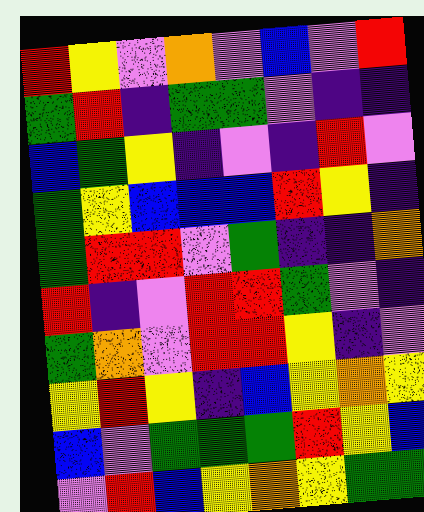[["red", "yellow", "violet", "orange", "violet", "blue", "violet", "red"], ["green", "red", "indigo", "green", "green", "violet", "indigo", "indigo"], ["blue", "green", "yellow", "indigo", "violet", "indigo", "red", "violet"], ["green", "yellow", "blue", "blue", "blue", "red", "yellow", "indigo"], ["green", "red", "red", "violet", "green", "indigo", "indigo", "orange"], ["red", "indigo", "violet", "red", "red", "green", "violet", "indigo"], ["green", "orange", "violet", "red", "red", "yellow", "indigo", "violet"], ["yellow", "red", "yellow", "indigo", "blue", "yellow", "orange", "yellow"], ["blue", "violet", "green", "green", "green", "red", "yellow", "blue"], ["violet", "red", "blue", "yellow", "orange", "yellow", "green", "green"]]